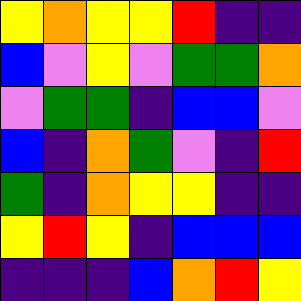[["yellow", "orange", "yellow", "yellow", "red", "indigo", "indigo"], ["blue", "violet", "yellow", "violet", "green", "green", "orange"], ["violet", "green", "green", "indigo", "blue", "blue", "violet"], ["blue", "indigo", "orange", "green", "violet", "indigo", "red"], ["green", "indigo", "orange", "yellow", "yellow", "indigo", "indigo"], ["yellow", "red", "yellow", "indigo", "blue", "blue", "blue"], ["indigo", "indigo", "indigo", "blue", "orange", "red", "yellow"]]